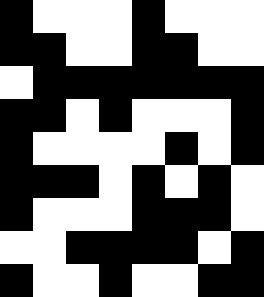[["black", "white", "white", "white", "black", "white", "white", "white"], ["black", "black", "white", "white", "black", "black", "white", "white"], ["white", "black", "black", "black", "black", "black", "black", "black"], ["black", "black", "white", "black", "white", "white", "white", "black"], ["black", "white", "white", "white", "white", "black", "white", "black"], ["black", "black", "black", "white", "black", "white", "black", "white"], ["black", "white", "white", "white", "black", "black", "black", "white"], ["white", "white", "black", "black", "black", "black", "white", "black"], ["black", "white", "white", "black", "white", "white", "black", "black"]]